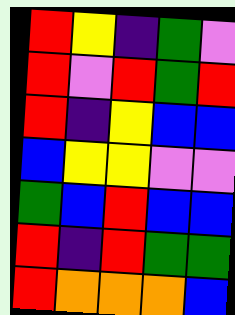[["red", "yellow", "indigo", "green", "violet"], ["red", "violet", "red", "green", "red"], ["red", "indigo", "yellow", "blue", "blue"], ["blue", "yellow", "yellow", "violet", "violet"], ["green", "blue", "red", "blue", "blue"], ["red", "indigo", "red", "green", "green"], ["red", "orange", "orange", "orange", "blue"]]